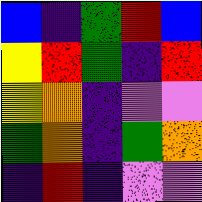[["blue", "indigo", "green", "red", "blue"], ["yellow", "red", "green", "indigo", "red"], ["yellow", "orange", "indigo", "violet", "violet"], ["green", "orange", "indigo", "green", "orange"], ["indigo", "red", "indigo", "violet", "violet"]]